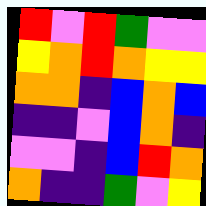[["red", "violet", "red", "green", "violet", "violet"], ["yellow", "orange", "red", "orange", "yellow", "yellow"], ["orange", "orange", "indigo", "blue", "orange", "blue"], ["indigo", "indigo", "violet", "blue", "orange", "indigo"], ["violet", "violet", "indigo", "blue", "red", "orange"], ["orange", "indigo", "indigo", "green", "violet", "yellow"]]